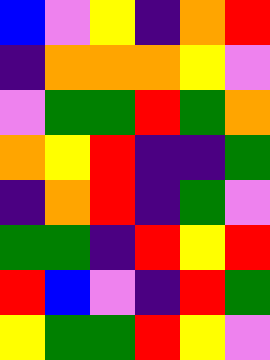[["blue", "violet", "yellow", "indigo", "orange", "red"], ["indigo", "orange", "orange", "orange", "yellow", "violet"], ["violet", "green", "green", "red", "green", "orange"], ["orange", "yellow", "red", "indigo", "indigo", "green"], ["indigo", "orange", "red", "indigo", "green", "violet"], ["green", "green", "indigo", "red", "yellow", "red"], ["red", "blue", "violet", "indigo", "red", "green"], ["yellow", "green", "green", "red", "yellow", "violet"]]